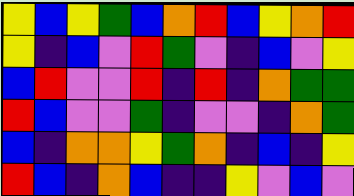[["yellow", "blue", "yellow", "green", "blue", "orange", "red", "blue", "yellow", "orange", "red"], ["yellow", "indigo", "blue", "violet", "red", "green", "violet", "indigo", "blue", "violet", "yellow"], ["blue", "red", "violet", "violet", "red", "indigo", "red", "indigo", "orange", "green", "green"], ["red", "blue", "violet", "violet", "green", "indigo", "violet", "violet", "indigo", "orange", "green"], ["blue", "indigo", "orange", "orange", "yellow", "green", "orange", "indigo", "blue", "indigo", "yellow"], ["red", "blue", "indigo", "orange", "blue", "indigo", "indigo", "yellow", "violet", "blue", "violet"]]